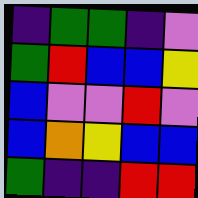[["indigo", "green", "green", "indigo", "violet"], ["green", "red", "blue", "blue", "yellow"], ["blue", "violet", "violet", "red", "violet"], ["blue", "orange", "yellow", "blue", "blue"], ["green", "indigo", "indigo", "red", "red"]]